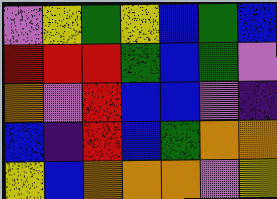[["violet", "yellow", "green", "yellow", "blue", "green", "blue"], ["red", "red", "red", "green", "blue", "green", "violet"], ["orange", "violet", "red", "blue", "blue", "violet", "indigo"], ["blue", "indigo", "red", "blue", "green", "orange", "orange"], ["yellow", "blue", "orange", "orange", "orange", "violet", "yellow"]]